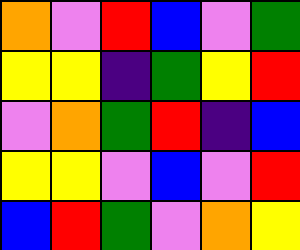[["orange", "violet", "red", "blue", "violet", "green"], ["yellow", "yellow", "indigo", "green", "yellow", "red"], ["violet", "orange", "green", "red", "indigo", "blue"], ["yellow", "yellow", "violet", "blue", "violet", "red"], ["blue", "red", "green", "violet", "orange", "yellow"]]